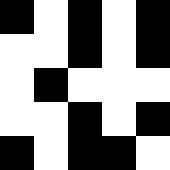[["black", "white", "black", "white", "black"], ["white", "white", "black", "white", "black"], ["white", "black", "white", "white", "white"], ["white", "white", "black", "white", "black"], ["black", "white", "black", "black", "white"]]